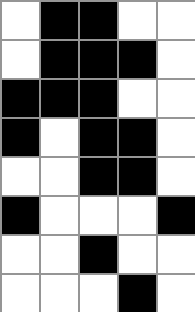[["white", "black", "black", "white", "white"], ["white", "black", "black", "black", "white"], ["black", "black", "black", "white", "white"], ["black", "white", "black", "black", "white"], ["white", "white", "black", "black", "white"], ["black", "white", "white", "white", "black"], ["white", "white", "black", "white", "white"], ["white", "white", "white", "black", "white"]]